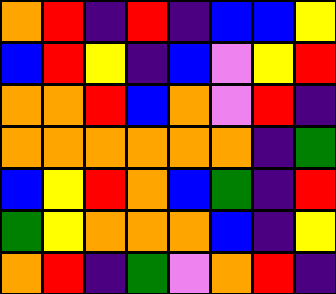[["orange", "red", "indigo", "red", "indigo", "blue", "blue", "yellow"], ["blue", "red", "yellow", "indigo", "blue", "violet", "yellow", "red"], ["orange", "orange", "red", "blue", "orange", "violet", "red", "indigo"], ["orange", "orange", "orange", "orange", "orange", "orange", "indigo", "green"], ["blue", "yellow", "red", "orange", "blue", "green", "indigo", "red"], ["green", "yellow", "orange", "orange", "orange", "blue", "indigo", "yellow"], ["orange", "red", "indigo", "green", "violet", "orange", "red", "indigo"]]